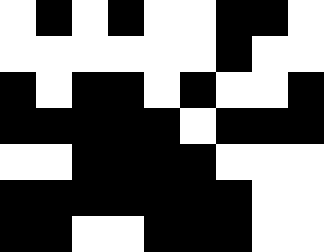[["white", "black", "white", "black", "white", "white", "black", "black", "white"], ["white", "white", "white", "white", "white", "white", "black", "white", "white"], ["black", "white", "black", "black", "white", "black", "white", "white", "black"], ["black", "black", "black", "black", "black", "white", "black", "black", "black"], ["white", "white", "black", "black", "black", "black", "white", "white", "white"], ["black", "black", "black", "black", "black", "black", "black", "white", "white"], ["black", "black", "white", "white", "black", "black", "black", "white", "white"]]